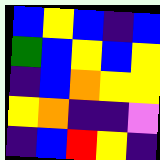[["blue", "yellow", "blue", "indigo", "blue"], ["green", "blue", "yellow", "blue", "yellow"], ["indigo", "blue", "orange", "yellow", "yellow"], ["yellow", "orange", "indigo", "indigo", "violet"], ["indigo", "blue", "red", "yellow", "indigo"]]